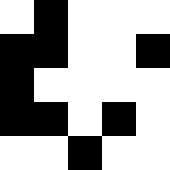[["white", "black", "white", "white", "white"], ["black", "black", "white", "white", "black"], ["black", "white", "white", "white", "white"], ["black", "black", "white", "black", "white"], ["white", "white", "black", "white", "white"]]